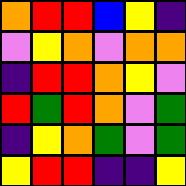[["orange", "red", "red", "blue", "yellow", "indigo"], ["violet", "yellow", "orange", "violet", "orange", "orange"], ["indigo", "red", "red", "orange", "yellow", "violet"], ["red", "green", "red", "orange", "violet", "green"], ["indigo", "yellow", "orange", "green", "violet", "green"], ["yellow", "red", "red", "indigo", "indigo", "yellow"]]